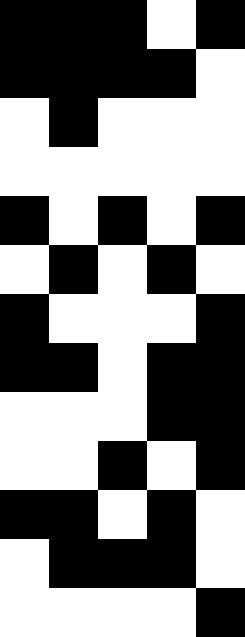[["black", "black", "black", "white", "black"], ["black", "black", "black", "black", "white"], ["white", "black", "white", "white", "white"], ["white", "white", "white", "white", "white"], ["black", "white", "black", "white", "black"], ["white", "black", "white", "black", "white"], ["black", "white", "white", "white", "black"], ["black", "black", "white", "black", "black"], ["white", "white", "white", "black", "black"], ["white", "white", "black", "white", "black"], ["black", "black", "white", "black", "white"], ["white", "black", "black", "black", "white"], ["white", "white", "white", "white", "black"]]